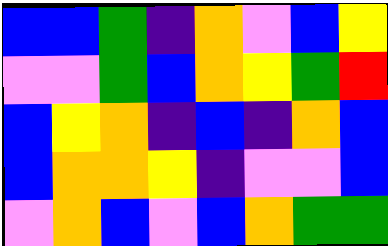[["blue", "blue", "green", "indigo", "orange", "violet", "blue", "yellow"], ["violet", "violet", "green", "blue", "orange", "yellow", "green", "red"], ["blue", "yellow", "orange", "indigo", "blue", "indigo", "orange", "blue"], ["blue", "orange", "orange", "yellow", "indigo", "violet", "violet", "blue"], ["violet", "orange", "blue", "violet", "blue", "orange", "green", "green"]]